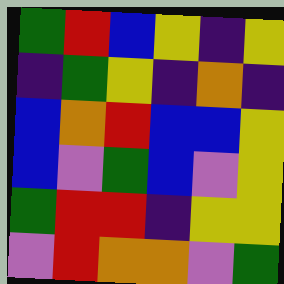[["green", "red", "blue", "yellow", "indigo", "yellow"], ["indigo", "green", "yellow", "indigo", "orange", "indigo"], ["blue", "orange", "red", "blue", "blue", "yellow"], ["blue", "violet", "green", "blue", "violet", "yellow"], ["green", "red", "red", "indigo", "yellow", "yellow"], ["violet", "red", "orange", "orange", "violet", "green"]]